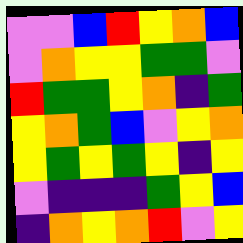[["violet", "violet", "blue", "red", "yellow", "orange", "blue"], ["violet", "orange", "yellow", "yellow", "green", "green", "violet"], ["red", "green", "green", "yellow", "orange", "indigo", "green"], ["yellow", "orange", "green", "blue", "violet", "yellow", "orange"], ["yellow", "green", "yellow", "green", "yellow", "indigo", "yellow"], ["violet", "indigo", "indigo", "indigo", "green", "yellow", "blue"], ["indigo", "orange", "yellow", "orange", "red", "violet", "yellow"]]